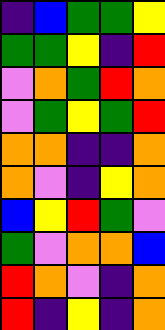[["indigo", "blue", "green", "green", "yellow"], ["green", "green", "yellow", "indigo", "red"], ["violet", "orange", "green", "red", "orange"], ["violet", "green", "yellow", "green", "red"], ["orange", "orange", "indigo", "indigo", "orange"], ["orange", "violet", "indigo", "yellow", "orange"], ["blue", "yellow", "red", "green", "violet"], ["green", "violet", "orange", "orange", "blue"], ["red", "orange", "violet", "indigo", "orange"], ["red", "indigo", "yellow", "indigo", "orange"]]